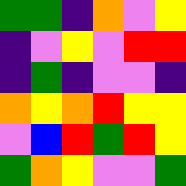[["green", "green", "indigo", "orange", "violet", "yellow"], ["indigo", "violet", "yellow", "violet", "red", "red"], ["indigo", "green", "indigo", "violet", "violet", "indigo"], ["orange", "yellow", "orange", "red", "yellow", "yellow"], ["violet", "blue", "red", "green", "red", "yellow"], ["green", "orange", "yellow", "violet", "violet", "green"]]